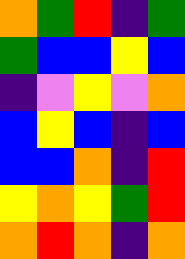[["orange", "green", "red", "indigo", "green"], ["green", "blue", "blue", "yellow", "blue"], ["indigo", "violet", "yellow", "violet", "orange"], ["blue", "yellow", "blue", "indigo", "blue"], ["blue", "blue", "orange", "indigo", "red"], ["yellow", "orange", "yellow", "green", "red"], ["orange", "red", "orange", "indigo", "orange"]]